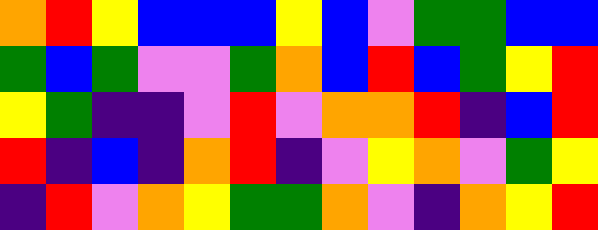[["orange", "red", "yellow", "blue", "blue", "blue", "yellow", "blue", "violet", "green", "green", "blue", "blue"], ["green", "blue", "green", "violet", "violet", "green", "orange", "blue", "red", "blue", "green", "yellow", "red"], ["yellow", "green", "indigo", "indigo", "violet", "red", "violet", "orange", "orange", "red", "indigo", "blue", "red"], ["red", "indigo", "blue", "indigo", "orange", "red", "indigo", "violet", "yellow", "orange", "violet", "green", "yellow"], ["indigo", "red", "violet", "orange", "yellow", "green", "green", "orange", "violet", "indigo", "orange", "yellow", "red"]]